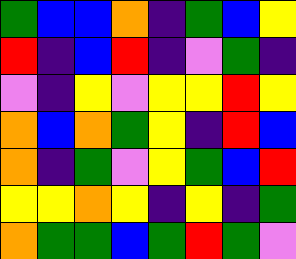[["green", "blue", "blue", "orange", "indigo", "green", "blue", "yellow"], ["red", "indigo", "blue", "red", "indigo", "violet", "green", "indigo"], ["violet", "indigo", "yellow", "violet", "yellow", "yellow", "red", "yellow"], ["orange", "blue", "orange", "green", "yellow", "indigo", "red", "blue"], ["orange", "indigo", "green", "violet", "yellow", "green", "blue", "red"], ["yellow", "yellow", "orange", "yellow", "indigo", "yellow", "indigo", "green"], ["orange", "green", "green", "blue", "green", "red", "green", "violet"]]